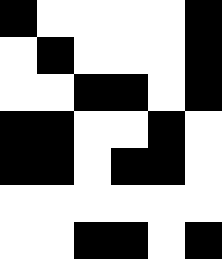[["black", "white", "white", "white", "white", "black"], ["white", "black", "white", "white", "white", "black"], ["white", "white", "black", "black", "white", "black"], ["black", "black", "white", "white", "black", "white"], ["black", "black", "white", "black", "black", "white"], ["white", "white", "white", "white", "white", "white"], ["white", "white", "black", "black", "white", "black"]]